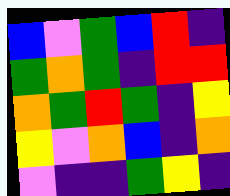[["blue", "violet", "green", "blue", "red", "indigo"], ["green", "orange", "green", "indigo", "red", "red"], ["orange", "green", "red", "green", "indigo", "yellow"], ["yellow", "violet", "orange", "blue", "indigo", "orange"], ["violet", "indigo", "indigo", "green", "yellow", "indigo"]]